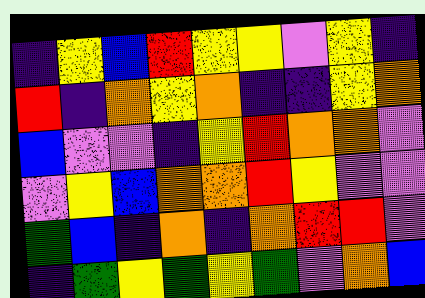[["indigo", "yellow", "blue", "red", "yellow", "yellow", "violet", "yellow", "indigo"], ["red", "indigo", "orange", "yellow", "orange", "indigo", "indigo", "yellow", "orange"], ["blue", "violet", "violet", "indigo", "yellow", "red", "orange", "orange", "violet"], ["violet", "yellow", "blue", "orange", "orange", "red", "yellow", "violet", "violet"], ["green", "blue", "indigo", "orange", "indigo", "orange", "red", "red", "violet"], ["indigo", "green", "yellow", "green", "yellow", "green", "violet", "orange", "blue"]]